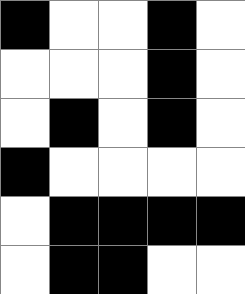[["black", "white", "white", "black", "white"], ["white", "white", "white", "black", "white"], ["white", "black", "white", "black", "white"], ["black", "white", "white", "white", "white"], ["white", "black", "black", "black", "black"], ["white", "black", "black", "white", "white"]]